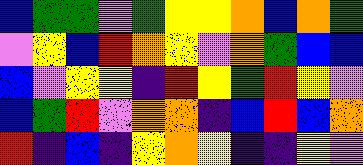[["blue", "green", "green", "violet", "green", "yellow", "yellow", "orange", "blue", "orange", "green"], ["violet", "yellow", "blue", "red", "orange", "yellow", "violet", "orange", "green", "blue", "blue"], ["blue", "violet", "yellow", "yellow", "indigo", "red", "yellow", "green", "red", "yellow", "violet"], ["blue", "green", "red", "violet", "orange", "orange", "indigo", "blue", "red", "blue", "orange"], ["red", "indigo", "blue", "indigo", "yellow", "orange", "yellow", "indigo", "indigo", "yellow", "violet"]]